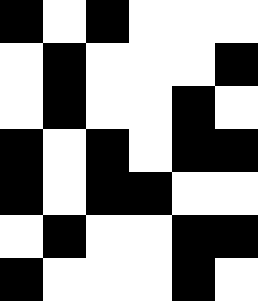[["black", "white", "black", "white", "white", "white"], ["white", "black", "white", "white", "white", "black"], ["white", "black", "white", "white", "black", "white"], ["black", "white", "black", "white", "black", "black"], ["black", "white", "black", "black", "white", "white"], ["white", "black", "white", "white", "black", "black"], ["black", "white", "white", "white", "black", "white"]]